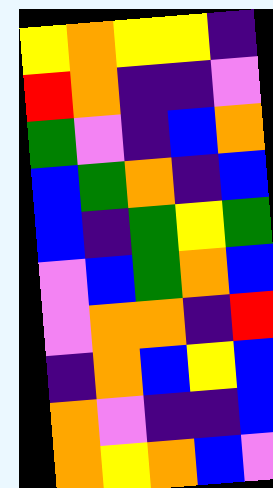[["yellow", "orange", "yellow", "yellow", "indigo"], ["red", "orange", "indigo", "indigo", "violet"], ["green", "violet", "indigo", "blue", "orange"], ["blue", "green", "orange", "indigo", "blue"], ["blue", "indigo", "green", "yellow", "green"], ["violet", "blue", "green", "orange", "blue"], ["violet", "orange", "orange", "indigo", "red"], ["indigo", "orange", "blue", "yellow", "blue"], ["orange", "violet", "indigo", "indigo", "blue"], ["orange", "yellow", "orange", "blue", "violet"]]